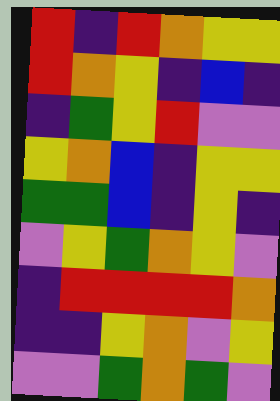[["red", "indigo", "red", "orange", "yellow", "yellow"], ["red", "orange", "yellow", "indigo", "blue", "indigo"], ["indigo", "green", "yellow", "red", "violet", "violet"], ["yellow", "orange", "blue", "indigo", "yellow", "yellow"], ["green", "green", "blue", "indigo", "yellow", "indigo"], ["violet", "yellow", "green", "orange", "yellow", "violet"], ["indigo", "red", "red", "red", "red", "orange"], ["indigo", "indigo", "yellow", "orange", "violet", "yellow"], ["violet", "violet", "green", "orange", "green", "violet"]]